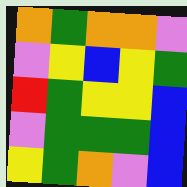[["orange", "green", "orange", "orange", "violet"], ["violet", "yellow", "blue", "yellow", "green"], ["red", "green", "yellow", "yellow", "blue"], ["violet", "green", "green", "green", "blue"], ["yellow", "green", "orange", "violet", "blue"]]